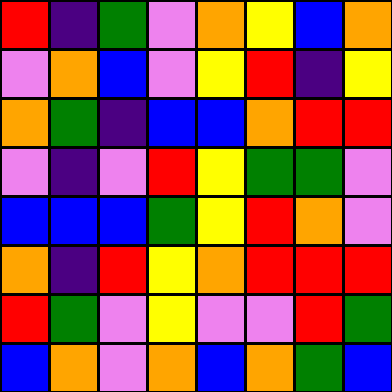[["red", "indigo", "green", "violet", "orange", "yellow", "blue", "orange"], ["violet", "orange", "blue", "violet", "yellow", "red", "indigo", "yellow"], ["orange", "green", "indigo", "blue", "blue", "orange", "red", "red"], ["violet", "indigo", "violet", "red", "yellow", "green", "green", "violet"], ["blue", "blue", "blue", "green", "yellow", "red", "orange", "violet"], ["orange", "indigo", "red", "yellow", "orange", "red", "red", "red"], ["red", "green", "violet", "yellow", "violet", "violet", "red", "green"], ["blue", "orange", "violet", "orange", "blue", "orange", "green", "blue"]]